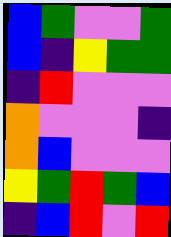[["blue", "green", "violet", "violet", "green"], ["blue", "indigo", "yellow", "green", "green"], ["indigo", "red", "violet", "violet", "violet"], ["orange", "violet", "violet", "violet", "indigo"], ["orange", "blue", "violet", "violet", "violet"], ["yellow", "green", "red", "green", "blue"], ["indigo", "blue", "red", "violet", "red"]]